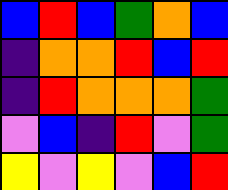[["blue", "red", "blue", "green", "orange", "blue"], ["indigo", "orange", "orange", "red", "blue", "red"], ["indigo", "red", "orange", "orange", "orange", "green"], ["violet", "blue", "indigo", "red", "violet", "green"], ["yellow", "violet", "yellow", "violet", "blue", "red"]]